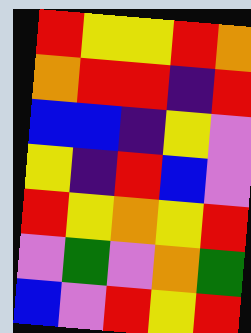[["red", "yellow", "yellow", "red", "orange"], ["orange", "red", "red", "indigo", "red"], ["blue", "blue", "indigo", "yellow", "violet"], ["yellow", "indigo", "red", "blue", "violet"], ["red", "yellow", "orange", "yellow", "red"], ["violet", "green", "violet", "orange", "green"], ["blue", "violet", "red", "yellow", "red"]]